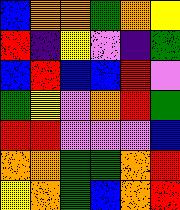[["blue", "orange", "orange", "green", "orange", "yellow"], ["red", "indigo", "yellow", "violet", "indigo", "green"], ["blue", "red", "blue", "blue", "red", "violet"], ["green", "yellow", "violet", "orange", "red", "green"], ["red", "red", "violet", "violet", "violet", "blue"], ["orange", "orange", "green", "green", "orange", "red"], ["yellow", "orange", "green", "blue", "orange", "red"]]